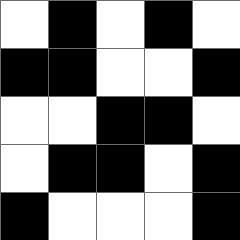[["white", "black", "white", "black", "white"], ["black", "black", "white", "white", "black"], ["white", "white", "black", "black", "white"], ["white", "black", "black", "white", "black"], ["black", "white", "white", "white", "black"]]